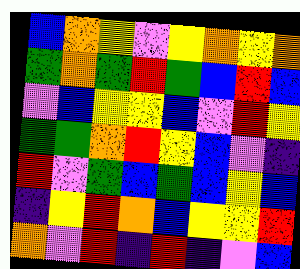[["blue", "orange", "yellow", "violet", "yellow", "orange", "yellow", "orange"], ["green", "orange", "green", "red", "green", "blue", "red", "blue"], ["violet", "blue", "yellow", "yellow", "blue", "violet", "red", "yellow"], ["green", "green", "orange", "red", "yellow", "blue", "violet", "indigo"], ["red", "violet", "green", "blue", "green", "blue", "yellow", "blue"], ["indigo", "yellow", "red", "orange", "blue", "yellow", "yellow", "red"], ["orange", "violet", "red", "indigo", "red", "indigo", "violet", "blue"]]